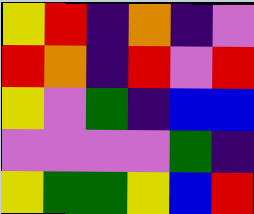[["yellow", "red", "indigo", "orange", "indigo", "violet"], ["red", "orange", "indigo", "red", "violet", "red"], ["yellow", "violet", "green", "indigo", "blue", "blue"], ["violet", "violet", "violet", "violet", "green", "indigo"], ["yellow", "green", "green", "yellow", "blue", "red"]]